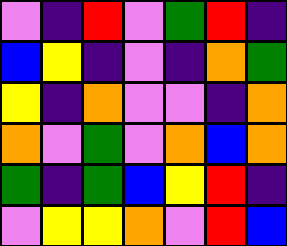[["violet", "indigo", "red", "violet", "green", "red", "indigo"], ["blue", "yellow", "indigo", "violet", "indigo", "orange", "green"], ["yellow", "indigo", "orange", "violet", "violet", "indigo", "orange"], ["orange", "violet", "green", "violet", "orange", "blue", "orange"], ["green", "indigo", "green", "blue", "yellow", "red", "indigo"], ["violet", "yellow", "yellow", "orange", "violet", "red", "blue"]]